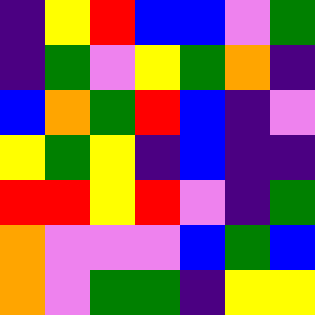[["indigo", "yellow", "red", "blue", "blue", "violet", "green"], ["indigo", "green", "violet", "yellow", "green", "orange", "indigo"], ["blue", "orange", "green", "red", "blue", "indigo", "violet"], ["yellow", "green", "yellow", "indigo", "blue", "indigo", "indigo"], ["red", "red", "yellow", "red", "violet", "indigo", "green"], ["orange", "violet", "violet", "violet", "blue", "green", "blue"], ["orange", "violet", "green", "green", "indigo", "yellow", "yellow"]]